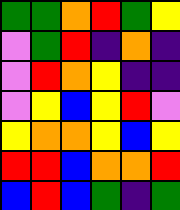[["green", "green", "orange", "red", "green", "yellow"], ["violet", "green", "red", "indigo", "orange", "indigo"], ["violet", "red", "orange", "yellow", "indigo", "indigo"], ["violet", "yellow", "blue", "yellow", "red", "violet"], ["yellow", "orange", "orange", "yellow", "blue", "yellow"], ["red", "red", "blue", "orange", "orange", "red"], ["blue", "red", "blue", "green", "indigo", "green"]]